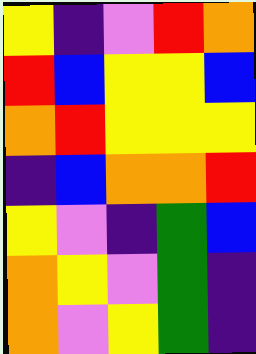[["yellow", "indigo", "violet", "red", "orange"], ["red", "blue", "yellow", "yellow", "blue"], ["orange", "red", "yellow", "yellow", "yellow"], ["indigo", "blue", "orange", "orange", "red"], ["yellow", "violet", "indigo", "green", "blue"], ["orange", "yellow", "violet", "green", "indigo"], ["orange", "violet", "yellow", "green", "indigo"]]